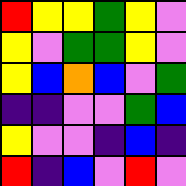[["red", "yellow", "yellow", "green", "yellow", "violet"], ["yellow", "violet", "green", "green", "yellow", "violet"], ["yellow", "blue", "orange", "blue", "violet", "green"], ["indigo", "indigo", "violet", "violet", "green", "blue"], ["yellow", "violet", "violet", "indigo", "blue", "indigo"], ["red", "indigo", "blue", "violet", "red", "violet"]]